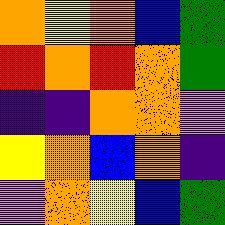[["orange", "yellow", "orange", "blue", "green"], ["red", "orange", "red", "orange", "green"], ["indigo", "indigo", "orange", "orange", "violet"], ["yellow", "orange", "blue", "orange", "indigo"], ["violet", "orange", "yellow", "blue", "green"]]